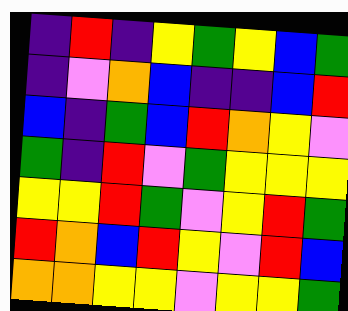[["indigo", "red", "indigo", "yellow", "green", "yellow", "blue", "green"], ["indigo", "violet", "orange", "blue", "indigo", "indigo", "blue", "red"], ["blue", "indigo", "green", "blue", "red", "orange", "yellow", "violet"], ["green", "indigo", "red", "violet", "green", "yellow", "yellow", "yellow"], ["yellow", "yellow", "red", "green", "violet", "yellow", "red", "green"], ["red", "orange", "blue", "red", "yellow", "violet", "red", "blue"], ["orange", "orange", "yellow", "yellow", "violet", "yellow", "yellow", "green"]]